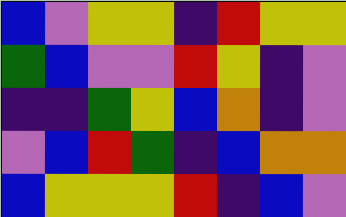[["blue", "violet", "yellow", "yellow", "indigo", "red", "yellow", "yellow"], ["green", "blue", "violet", "violet", "red", "yellow", "indigo", "violet"], ["indigo", "indigo", "green", "yellow", "blue", "orange", "indigo", "violet"], ["violet", "blue", "red", "green", "indigo", "blue", "orange", "orange"], ["blue", "yellow", "yellow", "yellow", "red", "indigo", "blue", "violet"]]